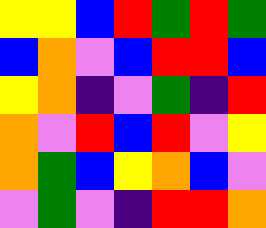[["yellow", "yellow", "blue", "red", "green", "red", "green"], ["blue", "orange", "violet", "blue", "red", "red", "blue"], ["yellow", "orange", "indigo", "violet", "green", "indigo", "red"], ["orange", "violet", "red", "blue", "red", "violet", "yellow"], ["orange", "green", "blue", "yellow", "orange", "blue", "violet"], ["violet", "green", "violet", "indigo", "red", "red", "orange"]]